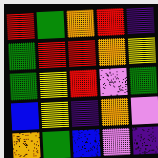[["red", "green", "orange", "red", "indigo"], ["green", "red", "red", "orange", "yellow"], ["green", "yellow", "red", "violet", "green"], ["blue", "yellow", "indigo", "orange", "violet"], ["orange", "green", "blue", "violet", "indigo"]]